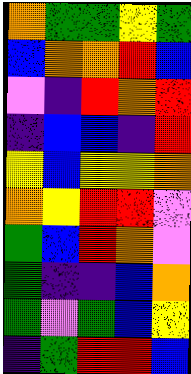[["orange", "green", "green", "yellow", "green"], ["blue", "orange", "orange", "red", "blue"], ["violet", "indigo", "red", "orange", "red"], ["indigo", "blue", "blue", "indigo", "red"], ["yellow", "blue", "yellow", "yellow", "orange"], ["orange", "yellow", "red", "red", "violet"], ["green", "blue", "red", "orange", "violet"], ["green", "indigo", "indigo", "blue", "orange"], ["green", "violet", "green", "blue", "yellow"], ["indigo", "green", "red", "red", "blue"]]